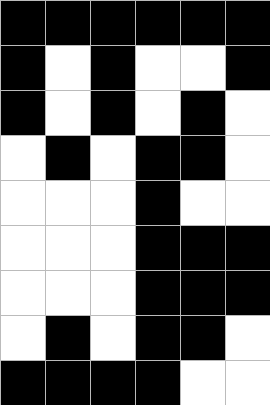[["black", "black", "black", "black", "black", "black"], ["black", "white", "black", "white", "white", "black"], ["black", "white", "black", "white", "black", "white"], ["white", "black", "white", "black", "black", "white"], ["white", "white", "white", "black", "white", "white"], ["white", "white", "white", "black", "black", "black"], ["white", "white", "white", "black", "black", "black"], ["white", "black", "white", "black", "black", "white"], ["black", "black", "black", "black", "white", "white"]]